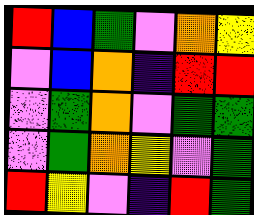[["red", "blue", "green", "violet", "orange", "yellow"], ["violet", "blue", "orange", "indigo", "red", "red"], ["violet", "green", "orange", "violet", "green", "green"], ["violet", "green", "orange", "yellow", "violet", "green"], ["red", "yellow", "violet", "indigo", "red", "green"]]